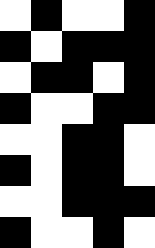[["white", "black", "white", "white", "black"], ["black", "white", "black", "black", "black"], ["white", "black", "black", "white", "black"], ["black", "white", "white", "black", "black"], ["white", "white", "black", "black", "white"], ["black", "white", "black", "black", "white"], ["white", "white", "black", "black", "black"], ["black", "white", "white", "black", "white"]]